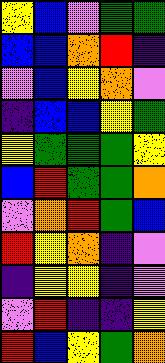[["yellow", "blue", "violet", "green", "green"], ["blue", "blue", "orange", "red", "indigo"], ["violet", "blue", "yellow", "orange", "violet"], ["indigo", "blue", "blue", "yellow", "green"], ["yellow", "green", "green", "green", "yellow"], ["blue", "red", "green", "green", "orange"], ["violet", "orange", "red", "green", "blue"], ["red", "yellow", "orange", "indigo", "violet"], ["indigo", "yellow", "yellow", "indigo", "violet"], ["violet", "red", "indigo", "indigo", "yellow"], ["red", "blue", "yellow", "green", "orange"]]